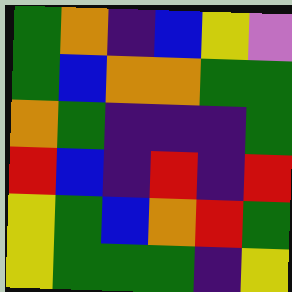[["green", "orange", "indigo", "blue", "yellow", "violet"], ["green", "blue", "orange", "orange", "green", "green"], ["orange", "green", "indigo", "indigo", "indigo", "green"], ["red", "blue", "indigo", "red", "indigo", "red"], ["yellow", "green", "blue", "orange", "red", "green"], ["yellow", "green", "green", "green", "indigo", "yellow"]]